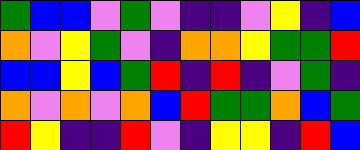[["green", "blue", "blue", "violet", "green", "violet", "indigo", "indigo", "violet", "yellow", "indigo", "blue"], ["orange", "violet", "yellow", "green", "violet", "indigo", "orange", "orange", "yellow", "green", "green", "red"], ["blue", "blue", "yellow", "blue", "green", "red", "indigo", "red", "indigo", "violet", "green", "indigo"], ["orange", "violet", "orange", "violet", "orange", "blue", "red", "green", "green", "orange", "blue", "green"], ["red", "yellow", "indigo", "indigo", "red", "violet", "indigo", "yellow", "yellow", "indigo", "red", "blue"]]